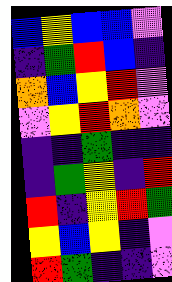[["blue", "yellow", "blue", "blue", "violet"], ["indigo", "green", "red", "blue", "indigo"], ["orange", "blue", "yellow", "red", "violet"], ["violet", "yellow", "red", "orange", "violet"], ["indigo", "indigo", "green", "indigo", "indigo"], ["indigo", "green", "yellow", "indigo", "red"], ["red", "indigo", "yellow", "red", "green"], ["yellow", "blue", "yellow", "indigo", "violet"], ["red", "green", "indigo", "indigo", "violet"]]